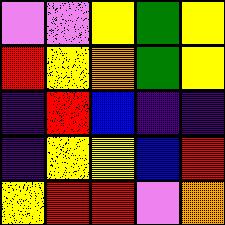[["violet", "violet", "yellow", "green", "yellow"], ["red", "yellow", "orange", "green", "yellow"], ["indigo", "red", "blue", "indigo", "indigo"], ["indigo", "yellow", "yellow", "blue", "red"], ["yellow", "red", "red", "violet", "orange"]]